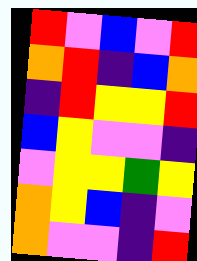[["red", "violet", "blue", "violet", "red"], ["orange", "red", "indigo", "blue", "orange"], ["indigo", "red", "yellow", "yellow", "red"], ["blue", "yellow", "violet", "violet", "indigo"], ["violet", "yellow", "yellow", "green", "yellow"], ["orange", "yellow", "blue", "indigo", "violet"], ["orange", "violet", "violet", "indigo", "red"]]